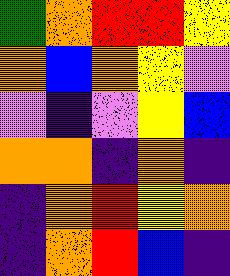[["green", "orange", "red", "red", "yellow"], ["orange", "blue", "orange", "yellow", "violet"], ["violet", "indigo", "violet", "yellow", "blue"], ["orange", "orange", "indigo", "orange", "indigo"], ["indigo", "orange", "red", "yellow", "orange"], ["indigo", "orange", "red", "blue", "indigo"]]